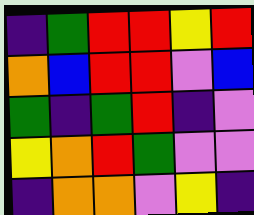[["indigo", "green", "red", "red", "yellow", "red"], ["orange", "blue", "red", "red", "violet", "blue"], ["green", "indigo", "green", "red", "indigo", "violet"], ["yellow", "orange", "red", "green", "violet", "violet"], ["indigo", "orange", "orange", "violet", "yellow", "indigo"]]